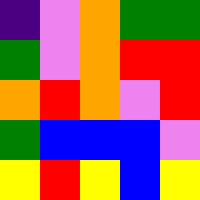[["indigo", "violet", "orange", "green", "green"], ["green", "violet", "orange", "red", "red"], ["orange", "red", "orange", "violet", "red"], ["green", "blue", "blue", "blue", "violet"], ["yellow", "red", "yellow", "blue", "yellow"]]